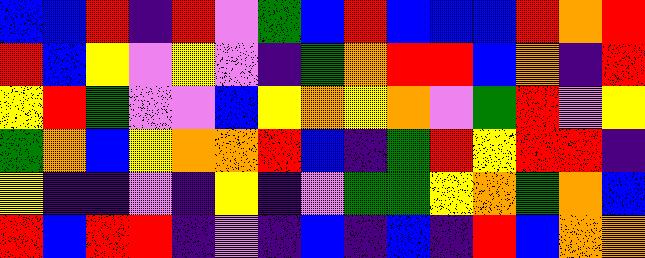[["blue", "blue", "red", "indigo", "red", "violet", "green", "blue", "red", "blue", "blue", "blue", "red", "orange", "red"], ["red", "blue", "yellow", "violet", "yellow", "violet", "indigo", "green", "orange", "red", "red", "blue", "orange", "indigo", "red"], ["yellow", "red", "green", "violet", "violet", "blue", "yellow", "orange", "yellow", "orange", "violet", "green", "red", "violet", "yellow"], ["green", "orange", "blue", "yellow", "orange", "orange", "red", "blue", "indigo", "green", "red", "yellow", "red", "red", "indigo"], ["yellow", "indigo", "indigo", "violet", "indigo", "yellow", "indigo", "violet", "green", "green", "yellow", "orange", "green", "orange", "blue"], ["red", "blue", "red", "red", "indigo", "violet", "indigo", "blue", "indigo", "blue", "indigo", "red", "blue", "orange", "orange"]]